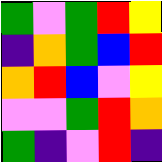[["green", "violet", "green", "red", "yellow"], ["indigo", "orange", "green", "blue", "red"], ["orange", "red", "blue", "violet", "yellow"], ["violet", "violet", "green", "red", "orange"], ["green", "indigo", "violet", "red", "indigo"]]